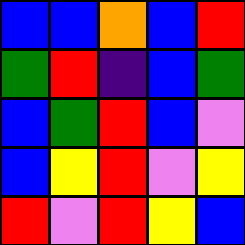[["blue", "blue", "orange", "blue", "red"], ["green", "red", "indigo", "blue", "green"], ["blue", "green", "red", "blue", "violet"], ["blue", "yellow", "red", "violet", "yellow"], ["red", "violet", "red", "yellow", "blue"]]